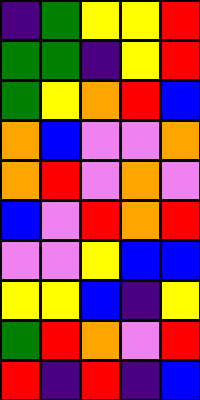[["indigo", "green", "yellow", "yellow", "red"], ["green", "green", "indigo", "yellow", "red"], ["green", "yellow", "orange", "red", "blue"], ["orange", "blue", "violet", "violet", "orange"], ["orange", "red", "violet", "orange", "violet"], ["blue", "violet", "red", "orange", "red"], ["violet", "violet", "yellow", "blue", "blue"], ["yellow", "yellow", "blue", "indigo", "yellow"], ["green", "red", "orange", "violet", "red"], ["red", "indigo", "red", "indigo", "blue"]]